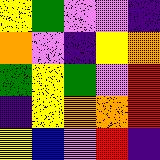[["yellow", "green", "violet", "violet", "indigo"], ["orange", "violet", "indigo", "yellow", "orange"], ["green", "yellow", "green", "violet", "red"], ["indigo", "yellow", "orange", "orange", "red"], ["yellow", "blue", "violet", "red", "indigo"]]